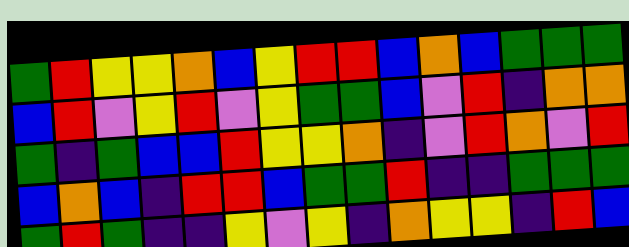[["green", "red", "yellow", "yellow", "orange", "blue", "yellow", "red", "red", "blue", "orange", "blue", "green", "green", "green"], ["blue", "red", "violet", "yellow", "red", "violet", "yellow", "green", "green", "blue", "violet", "red", "indigo", "orange", "orange"], ["green", "indigo", "green", "blue", "blue", "red", "yellow", "yellow", "orange", "indigo", "violet", "red", "orange", "violet", "red"], ["blue", "orange", "blue", "indigo", "red", "red", "blue", "green", "green", "red", "indigo", "indigo", "green", "green", "green"], ["green", "red", "green", "indigo", "indigo", "yellow", "violet", "yellow", "indigo", "orange", "yellow", "yellow", "indigo", "red", "blue"]]